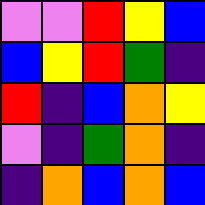[["violet", "violet", "red", "yellow", "blue"], ["blue", "yellow", "red", "green", "indigo"], ["red", "indigo", "blue", "orange", "yellow"], ["violet", "indigo", "green", "orange", "indigo"], ["indigo", "orange", "blue", "orange", "blue"]]